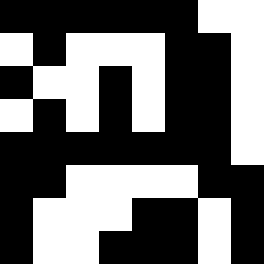[["black", "black", "black", "black", "black", "black", "white", "white"], ["white", "black", "white", "white", "white", "black", "black", "white"], ["black", "white", "white", "black", "white", "black", "black", "white"], ["white", "black", "white", "black", "white", "black", "black", "white"], ["black", "black", "black", "black", "black", "black", "black", "white"], ["black", "black", "white", "white", "white", "white", "black", "black"], ["black", "white", "white", "white", "black", "black", "white", "black"], ["black", "white", "white", "black", "black", "black", "white", "black"]]